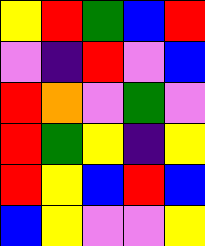[["yellow", "red", "green", "blue", "red"], ["violet", "indigo", "red", "violet", "blue"], ["red", "orange", "violet", "green", "violet"], ["red", "green", "yellow", "indigo", "yellow"], ["red", "yellow", "blue", "red", "blue"], ["blue", "yellow", "violet", "violet", "yellow"]]